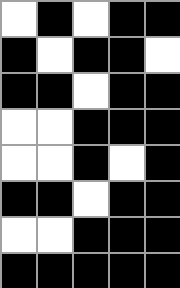[["white", "black", "white", "black", "black"], ["black", "white", "black", "black", "white"], ["black", "black", "white", "black", "black"], ["white", "white", "black", "black", "black"], ["white", "white", "black", "white", "black"], ["black", "black", "white", "black", "black"], ["white", "white", "black", "black", "black"], ["black", "black", "black", "black", "black"]]